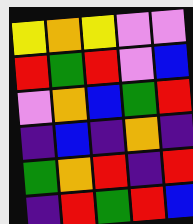[["yellow", "orange", "yellow", "violet", "violet"], ["red", "green", "red", "violet", "blue"], ["violet", "orange", "blue", "green", "red"], ["indigo", "blue", "indigo", "orange", "indigo"], ["green", "orange", "red", "indigo", "red"], ["indigo", "red", "green", "red", "blue"]]